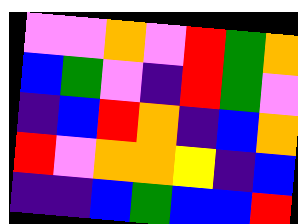[["violet", "violet", "orange", "violet", "red", "green", "orange"], ["blue", "green", "violet", "indigo", "red", "green", "violet"], ["indigo", "blue", "red", "orange", "indigo", "blue", "orange"], ["red", "violet", "orange", "orange", "yellow", "indigo", "blue"], ["indigo", "indigo", "blue", "green", "blue", "blue", "red"]]